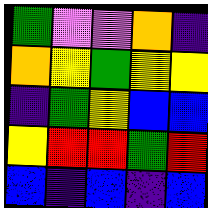[["green", "violet", "violet", "orange", "indigo"], ["orange", "yellow", "green", "yellow", "yellow"], ["indigo", "green", "yellow", "blue", "blue"], ["yellow", "red", "red", "green", "red"], ["blue", "indigo", "blue", "indigo", "blue"]]